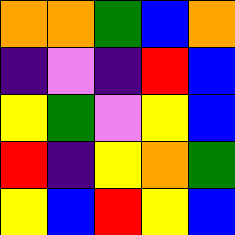[["orange", "orange", "green", "blue", "orange"], ["indigo", "violet", "indigo", "red", "blue"], ["yellow", "green", "violet", "yellow", "blue"], ["red", "indigo", "yellow", "orange", "green"], ["yellow", "blue", "red", "yellow", "blue"]]